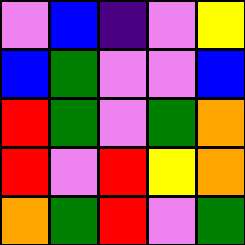[["violet", "blue", "indigo", "violet", "yellow"], ["blue", "green", "violet", "violet", "blue"], ["red", "green", "violet", "green", "orange"], ["red", "violet", "red", "yellow", "orange"], ["orange", "green", "red", "violet", "green"]]